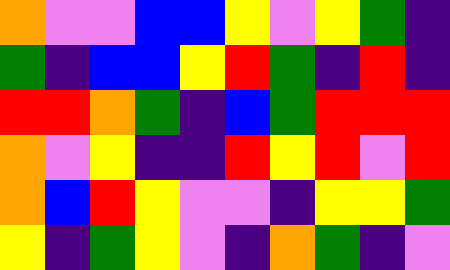[["orange", "violet", "violet", "blue", "blue", "yellow", "violet", "yellow", "green", "indigo"], ["green", "indigo", "blue", "blue", "yellow", "red", "green", "indigo", "red", "indigo"], ["red", "red", "orange", "green", "indigo", "blue", "green", "red", "red", "red"], ["orange", "violet", "yellow", "indigo", "indigo", "red", "yellow", "red", "violet", "red"], ["orange", "blue", "red", "yellow", "violet", "violet", "indigo", "yellow", "yellow", "green"], ["yellow", "indigo", "green", "yellow", "violet", "indigo", "orange", "green", "indigo", "violet"]]